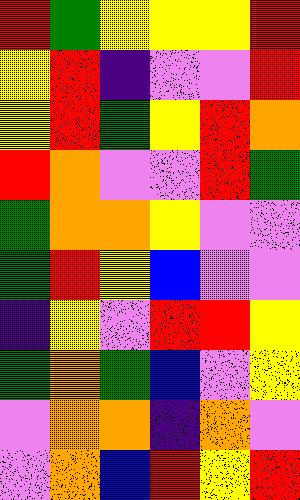[["red", "green", "yellow", "yellow", "yellow", "red"], ["yellow", "red", "indigo", "violet", "violet", "red"], ["yellow", "red", "green", "yellow", "red", "orange"], ["red", "orange", "violet", "violet", "red", "green"], ["green", "orange", "orange", "yellow", "violet", "violet"], ["green", "red", "yellow", "blue", "violet", "violet"], ["indigo", "yellow", "violet", "red", "red", "yellow"], ["green", "orange", "green", "blue", "violet", "yellow"], ["violet", "orange", "orange", "indigo", "orange", "violet"], ["violet", "orange", "blue", "red", "yellow", "red"]]